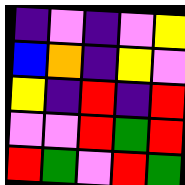[["indigo", "violet", "indigo", "violet", "yellow"], ["blue", "orange", "indigo", "yellow", "violet"], ["yellow", "indigo", "red", "indigo", "red"], ["violet", "violet", "red", "green", "red"], ["red", "green", "violet", "red", "green"]]